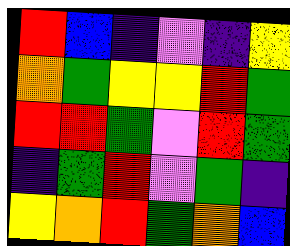[["red", "blue", "indigo", "violet", "indigo", "yellow"], ["orange", "green", "yellow", "yellow", "red", "green"], ["red", "red", "green", "violet", "red", "green"], ["indigo", "green", "red", "violet", "green", "indigo"], ["yellow", "orange", "red", "green", "orange", "blue"]]